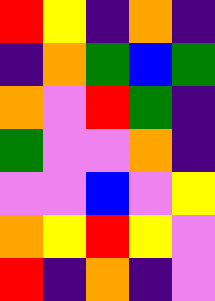[["red", "yellow", "indigo", "orange", "indigo"], ["indigo", "orange", "green", "blue", "green"], ["orange", "violet", "red", "green", "indigo"], ["green", "violet", "violet", "orange", "indigo"], ["violet", "violet", "blue", "violet", "yellow"], ["orange", "yellow", "red", "yellow", "violet"], ["red", "indigo", "orange", "indigo", "violet"]]